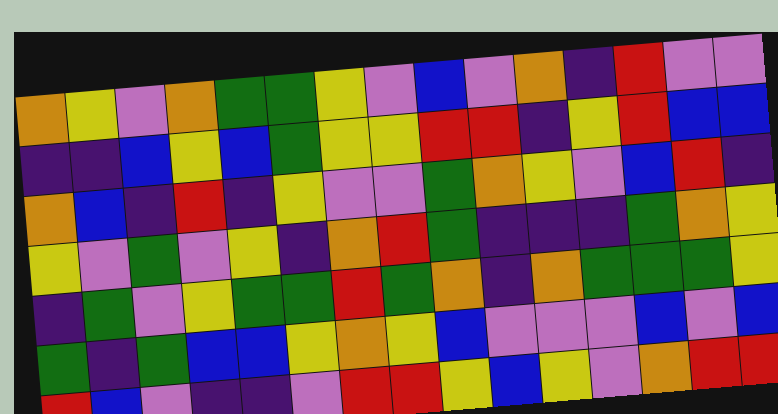[["orange", "yellow", "violet", "orange", "green", "green", "yellow", "violet", "blue", "violet", "orange", "indigo", "red", "violet", "violet"], ["indigo", "indigo", "blue", "yellow", "blue", "green", "yellow", "yellow", "red", "red", "indigo", "yellow", "red", "blue", "blue"], ["orange", "blue", "indigo", "red", "indigo", "yellow", "violet", "violet", "green", "orange", "yellow", "violet", "blue", "red", "indigo"], ["yellow", "violet", "green", "violet", "yellow", "indigo", "orange", "red", "green", "indigo", "indigo", "indigo", "green", "orange", "yellow"], ["indigo", "green", "violet", "yellow", "green", "green", "red", "green", "orange", "indigo", "orange", "green", "green", "green", "yellow"], ["green", "indigo", "green", "blue", "blue", "yellow", "orange", "yellow", "blue", "violet", "violet", "violet", "blue", "violet", "blue"], ["red", "blue", "violet", "indigo", "indigo", "violet", "red", "red", "yellow", "blue", "yellow", "violet", "orange", "red", "red"]]